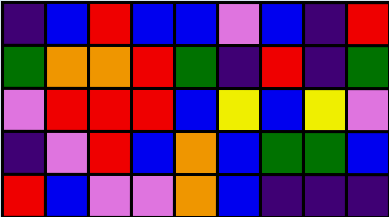[["indigo", "blue", "red", "blue", "blue", "violet", "blue", "indigo", "red"], ["green", "orange", "orange", "red", "green", "indigo", "red", "indigo", "green"], ["violet", "red", "red", "red", "blue", "yellow", "blue", "yellow", "violet"], ["indigo", "violet", "red", "blue", "orange", "blue", "green", "green", "blue"], ["red", "blue", "violet", "violet", "orange", "blue", "indigo", "indigo", "indigo"]]